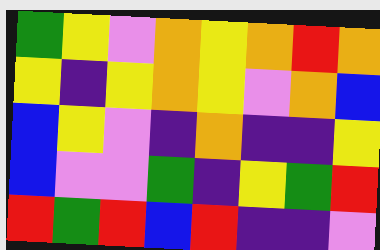[["green", "yellow", "violet", "orange", "yellow", "orange", "red", "orange"], ["yellow", "indigo", "yellow", "orange", "yellow", "violet", "orange", "blue"], ["blue", "yellow", "violet", "indigo", "orange", "indigo", "indigo", "yellow"], ["blue", "violet", "violet", "green", "indigo", "yellow", "green", "red"], ["red", "green", "red", "blue", "red", "indigo", "indigo", "violet"]]